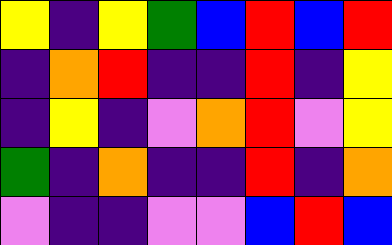[["yellow", "indigo", "yellow", "green", "blue", "red", "blue", "red"], ["indigo", "orange", "red", "indigo", "indigo", "red", "indigo", "yellow"], ["indigo", "yellow", "indigo", "violet", "orange", "red", "violet", "yellow"], ["green", "indigo", "orange", "indigo", "indigo", "red", "indigo", "orange"], ["violet", "indigo", "indigo", "violet", "violet", "blue", "red", "blue"]]